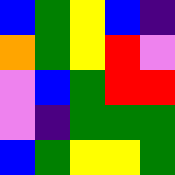[["blue", "green", "yellow", "blue", "indigo"], ["orange", "green", "yellow", "red", "violet"], ["violet", "blue", "green", "red", "red"], ["violet", "indigo", "green", "green", "green"], ["blue", "green", "yellow", "yellow", "green"]]